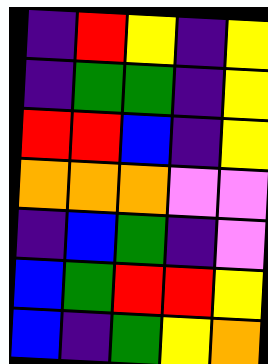[["indigo", "red", "yellow", "indigo", "yellow"], ["indigo", "green", "green", "indigo", "yellow"], ["red", "red", "blue", "indigo", "yellow"], ["orange", "orange", "orange", "violet", "violet"], ["indigo", "blue", "green", "indigo", "violet"], ["blue", "green", "red", "red", "yellow"], ["blue", "indigo", "green", "yellow", "orange"]]